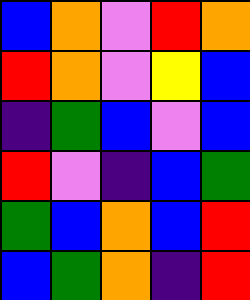[["blue", "orange", "violet", "red", "orange"], ["red", "orange", "violet", "yellow", "blue"], ["indigo", "green", "blue", "violet", "blue"], ["red", "violet", "indigo", "blue", "green"], ["green", "blue", "orange", "blue", "red"], ["blue", "green", "orange", "indigo", "red"]]